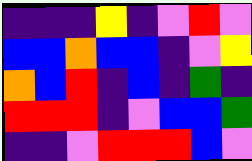[["indigo", "indigo", "indigo", "yellow", "indigo", "violet", "red", "violet"], ["blue", "blue", "orange", "blue", "blue", "indigo", "violet", "yellow"], ["orange", "blue", "red", "indigo", "blue", "indigo", "green", "indigo"], ["red", "red", "red", "indigo", "violet", "blue", "blue", "green"], ["indigo", "indigo", "violet", "red", "red", "red", "blue", "violet"]]